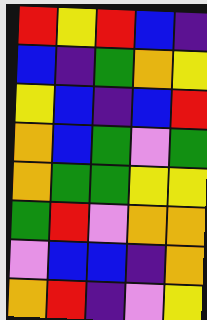[["red", "yellow", "red", "blue", "indigo"], ["blue", "indigo", "green", "orange", "yellow"], ["yellow", "blue", "indigo", "blue", "red"], ["orange", "blue", "green", "violet", "green"], ["orange", "green", "green", "yellow", "yellow"], ["green", "red", "violet", "orange", "orange"], ["violet", "blue", "blue", "indigo", "orange"], ["orange", "red", "indigo", "violet", "yellow"]]